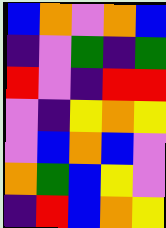[["blue", "orange", "violet", "orange", "blue"], ["indigo", "violet", "green", "indigo", "green"], ["red", "violet", "indigo", "red", "red"], ["violet", "indigo", "yellow", "orange", "yellow"], ["violet", "blue", "orange", "blue", "violet"], ["orange", "green", "blue", "yellow", "violet"], ["indigo", "red", "blue", "orange", "yellow"]]